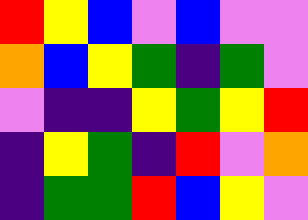[["red", "yellow", "blue", "violet", "blue", "violet", "violet"], ["orange", "blue", "yellow", "green", "indigo", "green", "violet"], ["violet", "indigo", "indigo", "yellow", "green", "yellow", "red"], ["indigo", "yellow", "green", "indigo", "red", "violet", "orange"], ["indigo", "green", "green", "red", "blue", "yellow", "violet"]]